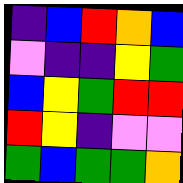[["indigo", "blue", "red", "orange", "blue"], ["violet", "indigo", "indigo", "yellow", "green"], ["blue", "yellow", "green", "red", "red"], ["red", "yellow", "indigo", "violet", "violet"], ["green", "blue", "green", "green", "orange"]]